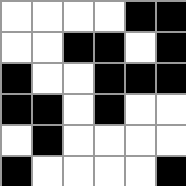[["white", "white", "white", "white", "black", "black"], ["white", "white", "black", "black", "white", "black"], ["black", "white", "white", "black", "black", "black"], ["black", "black", "white", "black", "white", "white"], ["white", "black", "white", "white", "white", "white"], ["black", "white", "white", "white", "white", "black"]]